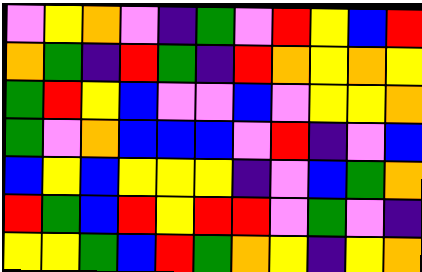[["violet", "yellow", "orange", "violet", "indigo", "green", "violet", "red", "yellow", "blue", "red"], ["orange", "green", "indigo", "red", "green", "indigo", "red", "orange", "yellow", "orange", "yellow"], ["green", "red", "yellow", "blue", "violet", "violet", "blue", "violet", "yellow", "yellow", "orange"], ["green", "violet", "orange", "blue", "blue", "blue", "violet", "red", "indigo", "violet", "blue"], ["blue", "yellow", "blue", "yellow", "yellow", "yellow", "indigo", "violet", "blue", "green", "orange"], ["red", "green", "blue", "red", "yellow", "red", "red", "violet", "green", "violet", "indigo"], ["yellow", "yellow", "green", "blue", "red", "green", "orange", "yellow", "indigo", "yellow", "orange"]]